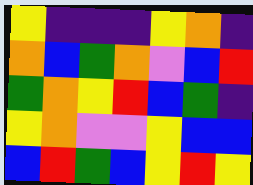[["yellow", "indigo", "indigo", "indigo", "yellow", "orange", "indigo"], ["orange", "blue", "green", "orange", "violet", "blue", "red"], ["green", "orange", "yellow", "red", "blue", "green", "indigo"], ["yellow", "orange", "violet", "violet", "yellow", "blue", "blue"], ["blue", "red", "green", "blue", "yellow", "red", "yellow"]]